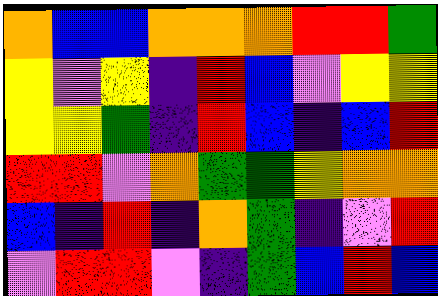[["orange", "blue", "blue", "orange", "orange", "orange", "red", "red", "green"], ["yellow", "violet", "yellow", "indigo", "red", "blue", "violet", "yellow", "yellow"], ["yellow", "yellow", "green", "indigo", "red", "blue", "indigo", "blue", "red"], ["red", "red", "violet", "orange", "green", "green", "yellow", "orange", "orange"], ["blue", "indigo", "red", "indigo", "orange", "green", "indigo", "violet", "red"], ["violet", "red", "red", "violet", "indigo", "green", "blue", "red", "blue"]]